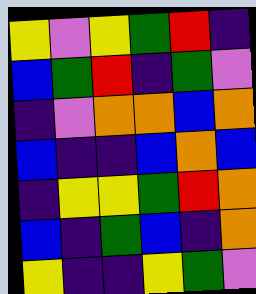[["yellow", "violet", "yellow", "green", "red", "indigo"], ["blue", "green", "red", "indigo", "green", "violet"], ["indigo", "violet", "orange", "orange", "blue", "orange"], ["blue", "indigo", "indigo", "blue", "orange", "blue"], ["indigo", "yellow", "yellow", "green", "red", "orange"], ["blue", "indigo", "green", "blue", "indigo", "orange"], ["yellow", "indigo", "indigo", "yellow", "green", "violet"]]